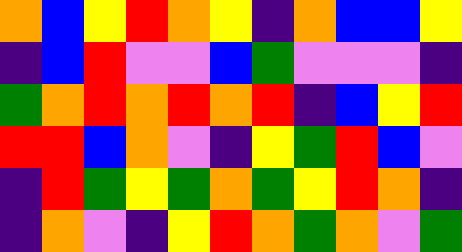[["orange", "blue", "yellow", "red", "orange", "yellow", "indigo", "orange", "blue", "blue", "yellow"], ["indigo", "blue", "red", "violet", "violet", "blue", "green", "violet", "violet", "violet", "indigo"], ["green", "orange", "red", "orange", "red", "orange", "red", "indigo", "blue", "yellow", "red"], ["red", "red", "blue", "orange", "violet", "indigo", "yellow", "green", "red", "blue", "violet"], ["indigo", "red", "green", "yellow", "green", "orange", "green", "yellow", "red", "orange", "indigo"], ["indigo", "orange", "violet", "indigo", "yellow", "red", "orange", "green", "orange", "violet", "green"]]